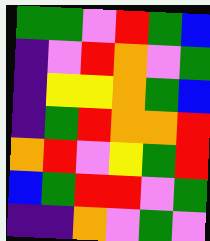[["green", "green", "violet", "red", "green", "blue"], ["indigo", "violet", "red", "orange", "violet", "green"], ["indigo", "yellow", "yellow", "orange", "green", "blue"], ["indigo", "green", "red", "orange", "orange", "red"], ["orange", "red", "violet", "yellow", "green", "red"], ["blue", "green", "red", "red", "violet", "green"], ["indigo", "indigo", "orange", "violet", "green", "violet"]]